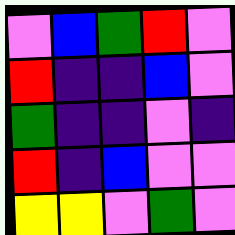[["violet", "blue", "green", "red", "violet"], ["red", "indigo", "indigo", "blue", "violet"], ["green", "indigo", "indigo", "violet", "indigo"], ["red", "indigo", "blue", "violet", "violet"], ["yellow", "yellow", "violet", "green", "violet"]]